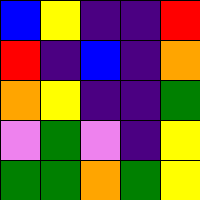[["blue", "yellow", "indigo", "indigo", "red"], ["red", "indigo", "blue", "indigo", "orange"], ["orange", "yellow", "indigo", "indigo", "green"], ["violet", "green", "violet", "indigo", "yellow"], ["green", "green", "orange", "green", "yellow"]]